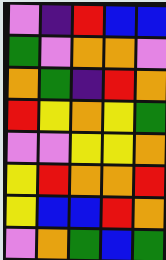[["violet", "indigo", "red", "blue", "blue"], ["green", "violet", "orange", "orange", "violet"], ["orange", "green", "indigo", "red", "orange"], ["red", "yellow", "orange", "yellow", "green"], ["violet", "violet", "yellow", "yellow", "orange"], ["yellow", "red", "orange", "orange", "red"], ["yellow", "blue", "blue", "red", "orange"], ["violet", "orange", "green", "blue", "green"]]